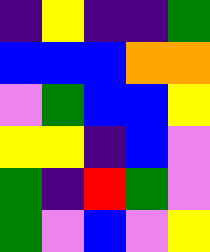[["indigo", "yellow", "indigo", "indigo", "green"], ["blue", "blue", "blue", "orange", "orange"], ["violet", "green", "blue", "blue", "yellow"], ["yellow", "yellow", "indigo", "blue", "violet"], ["green", "indigo", "red", "green", "violet"], ["green", "violet", "blue", "violet", "yellow"]]